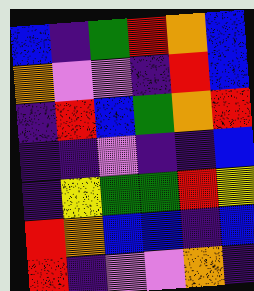[["blue", "indigo", "green", "red", "orange", "blue"], ["orange", "violet", "violet", "indigo", "red", "blue"], ["indigo", "red", "blue", "green", "orange", "red"], ["indigo", "indigo", "violet", "indigo", "indigo", "blue"], ["indigo", "yellow", "green", "green", "red", "yellow"], ["red", "orange", "blue", "blue", "indigo", "blue"], ["red", "indigo", "violet", "violet", "orange", "indigo"]]